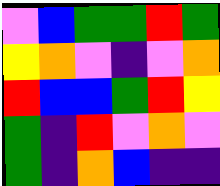[["violet", "blue", "green", "green", "red", "green"], ["yellow", "orange", "violet", "indigo", "violet", "orange"], ["red", "blue", "blue", "green", "red", "yellow"], ["green", "indigo", "red", "violet", "orange", "violet"], ["green", "indigo", "orange", "blue", "indigo", "indigo"]]